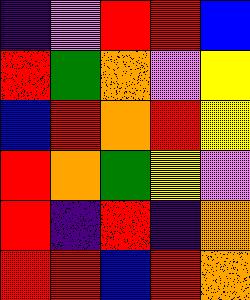[["indigo", "violet", "red", "red", "blue"], ["red", "green", "orange", "violet", "yellow"], ["blue", "red", "orange", "red", "yellow"], ["red", "orange", "green", "yellow", "violet"], ["red", "indigo", "red", "indigo", "orange"], ["red", "red", "blue", "red", "orange"]]